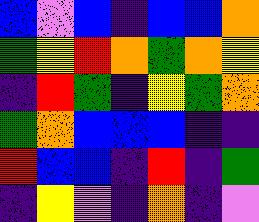[["blue", "violet", "blue", "indigo", "blue", "blue", "orange"], ["green", "yellow", "red", "orange", "green", "orange", "yellow"], ["indigo", "red", "green", "indigo", "yellow", "green", "orange"], ["green", "orange", "blue", "blue", "blue", "indigo", "indigo"], ["red", "blue", "blue", "indigo", "red", "indigo", "green"], ["indigo", "yellow", "violet", "indigo", "orange", "indigo", "violet"]]